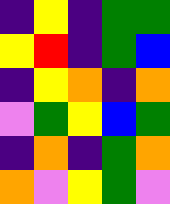[["indigo", "yellow", "indigo", "green", "green"], ["yellow", "red", "indigo", "green", "blue"], ["indigo", "yellow", "orange", "indigo", "orange"], ["violet", "green", "yellow", "blue", "green"], ["indigo", "orange", "indigo", "green", "orange"], ["orange", "violet", "yellow", "green", "violet"]]